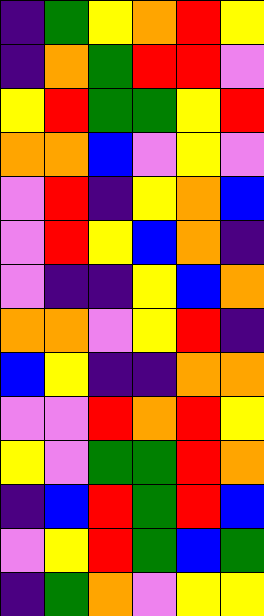[["indigo", "green", "yellow", "orange", "red", "yellow"], ["indigo", "orange", "green", "red", "red", "violet"], ["yellow", "red", "green", "green", "yellow", "red"], ["orange", "orange", "blue", "violet", "yellow", "violet"], ["violet", "red", "indigo", "yellow", "orange", "blue"], ["violet", "red", "yellow", "blue", "orange", "indigo"], ["violet", "indigo", "indigo", "yellow", "blue", "orange"], ["orange", "orange", "violet", "yellow", "red", "indigo"], ["blue", "yellow", "indigo", "indigo", "orange", "orange"], ["violet", "violet", "red", "orange", "red", "yellow"], ["yellow", "violet", "green", "green", "red", "orange"], ["indigo", "blue", "red", "green", "red", "blue"], ["violet", "yellow", "red", "green", "blue", "green"], ["indigo", "green", "orange", "violet", "yellow", "yellow"]]